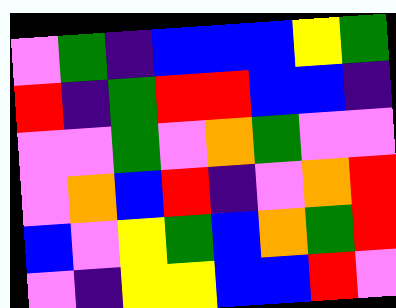[["violet", "green", "indigo", "blue", "blue", "blue", "yellow", "green"], ["red", "indigo", "green", "red", "red", "blue", "blue", "indigo"], ["violet", "violet", "green", "violet", "orange", "green", "violet", "violet"], ["violet", "orange", "blue", "red", "indigo", "violet", "orange", "red"], ["blue", "violet", "yellow", "green", "blue", "orange", "green", "red"], ["violet", "indigo", "yellow", "yellow", "blue", "blue", "red", "violet"]]